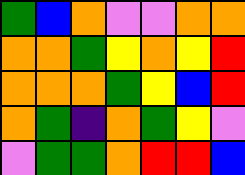[["green", "blue", "orange", "violet", "violet", "orange", "orange"], ["orange", "orange", "green", "yellow", "orange", "yellow", "red"], ["orange", "orange", "orange", "green", "yellow", "blue", "red"], ["orange", "green", "indigo", "orange", "green", "yellow", "violet"], ["violet", "green", "green", "orange", "red", "red", "blue"]]